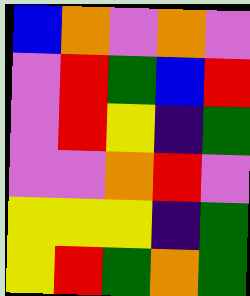[["blue", "orange", "violet", "orange", "violet"], ["violet", "red", "green", "blue", "red"], ["violet", "red", "yellow", "indigo", "green"], ["violet", "violet", "orange", "red", "violet"], ["yellow", "yellow", "yellow", "indigo", "green"], ["yellow", "red", "green", "orange", "green"]]